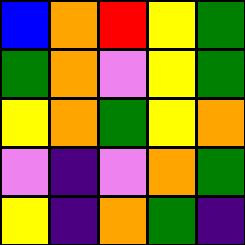[["blue", "orange", "red", "yellow", "green"], ["green", "orange", "violet", "yellow", "green"], ["yellow", "orange", "green", "yellow", "orange"], ["violet", "indigo", "violet", "orange", "green"], ["yellow", "indigo", "orange", "green", "indigo"]]